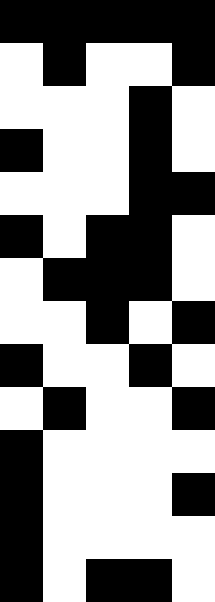[["black", "black", "black", "black", "black"], ["white", "black", "white", "white", "black"], ["white", "white", "white", "black", "white"], ["black", "white", "white", "black", "white"], ["white", "white", "white", "black", "black"], ["black", "white", "black", "black", "white"], ["white", "black", "black", "black", "white"], ["white", "white", "black", "white", "black"], ["black", "white", "white", "black", "white"], ["white", "black", "white", "white", "black"], ["black", "white", "white", "white", "white"], ["black", "white", "white", "white", "black"], ["black", "white", "white", "white", "white"], ["black", "white", "black", "black", "white"]]